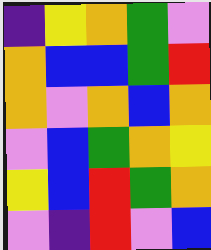[["indigo", "yellow", "orange", "green", "violet"], ["orange", "blue", "blue", "green", "red"], ["orange", "violet", "orange", "blue", "orange"], ["violet", "blue", "green", "orange", "yellow"], ["yellow", "blue", "red", "green", "orange"], ["violet", "indigo", "red", "violet", "blue"]]